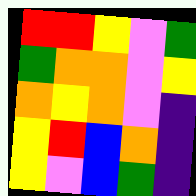[["red", "red", "yellow", "violet", "green"], ["green", "orange", "orange", "violet", "yellow"], ["orange", "yellow", "orange", "violet", "indigo"], ["yellow", "red", "blue", "orange", "indigo"], ["yellow", "violet", "blue", "green", "indigo"]]